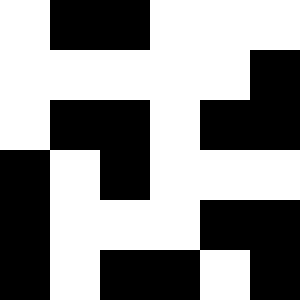[["white", "black", "black", "white", "white", "white"], ["white", "white", "white", "white", "white", "black"], ["white", "black", "black", "white", "black", "black"], ["black", "white", "black", "white", "white", "white"], ["black", "white", "white", "white", "black", "black"], ["black", "white", "black", "black", "white", "black"]]